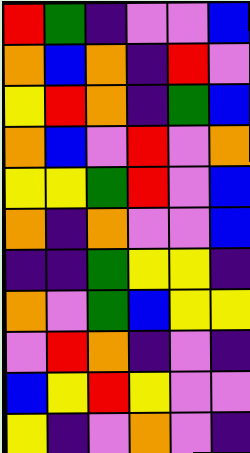[["red", "green", "indigo", "violet", "violet", "blue"], ["orange", "blue", "orange", "indigo", "red", "violet"], ["yellow", "red", "orange", "indigo", "green", "blue"], ["orange", "blue", "violet", "red", "violet", "orange"], ["yellow", "yellow", "green", "red", "violet", "blue"], ["orange", "indigo", "orange", "violet", "violet", "blue"], ["indigo", "indigo", "green", "yellow", "yellow", "indigo"], ["orange", "violet", "green", "blue", "yellow", "yellow"], ["violet", "red", "orange", "indigo", "violet", "indigo"], ["blue", "yellow", "red", "yellow", "violet", "violet"], ["yellow", "indigo", "violet", "orange", "violet", "indigo"]]